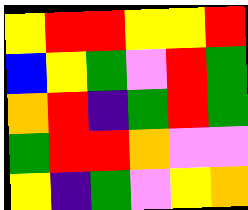[["yellow", "red", "red", "yellow", "yellow", "red"], ["blue", "yellow", "green", "violet", "red", "green"], ["orange", "red", "indigo", "green", "red", "green"], ["green", "red", "red", "orange", "violet", "violet"], ["yellow", "indigo", "green", "violet", "yellow", "orange"]]